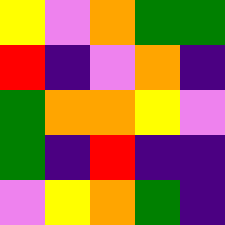[["yellow", "violet", "orange", "green", "green"], ["red", "indigo", "violet", "orange", "indigo"], ["green", "orange", "orange", "yellow", "violet"], ["green", "indigo", "red", "indigo", "indigo"], ["violet", "yellow", "orange", "green", "indigo"]]